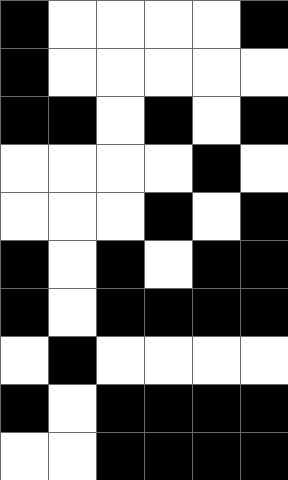[["black", "white", "white", "white", "white", "black"], ["black", "white", "white", "white", "white", "white"], ["black", "black", "white", "black", "white", "black"], ["white", "white", "white", "white", "black", "white"], ["white", "white", "white", "black", "white", "black"], ["black", "white", "black", "white", "black", "black"], ["black", "white", "black", "black", "black", "black"], ["white", "black", "white", "white", "white", "white"], ["black", "white", "black", "black", "black", "black"], ["white", "white", "black", "black", "black", "black"]]